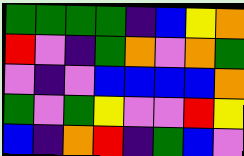[["green", "green", "green", "green", "indigo", "blue", "yellow", "orange"], ["red", "violet", "indigo", "green", "orange", "violet", "orange", "green"], ["violet", "indigo", "violet", "blue", "blue", "blue", "blue", "orange"], ["green", "violet", "green", "yellow", "violet", "violet", "red", "yellow"], ["blue", "indigo", "orange", "red", "indigo", "green", "blue", "violet"]]